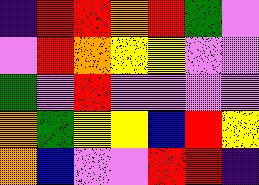[["indigo", "red", "red", "orange", "red", "green", "violet"], ["violet", "red", "orange", "yellow", "yellow", "violet", "violet"], ["green", "violet", "red", "violet", "violet", "violet", "violet"], ["orange", "green", "yellow", "yellow", "blue", "red", "yellow"], ["orange", "blue", "violet", "violet", "red", "red", "indigo"]]